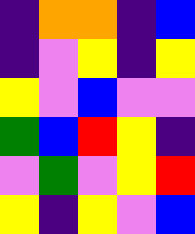[["indigo", "orange", "orange", "indigo", "blue"], ["indigo", "violet", "yellow", "indigo", "yellow"], ["yellow", "violet", "blue", "violet", "violet"], ["green", "blue", "red", "yellow", "indigo"], ["violet", "green", "violet", "yellow", "red"], ["yellow", "indigo", "yellow", "violet", "blue"]]